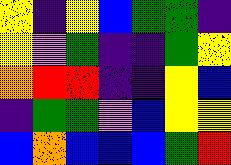[["yellow", "indigo", "yellow", "blue", "green", "green", "indigo"], ["yellow", "violet", "green", "indigo", "indigo", "green", "yellow"], ["orange", "red", "red", "indigo", "indigo", "yellow", "blue"], ["indigo", "green", "green", "violet", "blue", "yellow", "yellow"], ["blue", "orange", "blue", "blue", "blue", "green", "red"]]